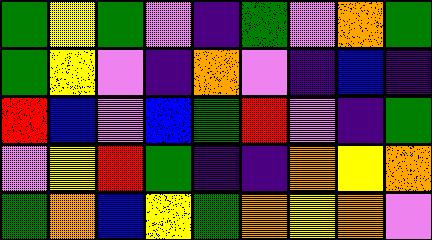[["green", "yellow", "green", "violet", "indigo", "green", "violet", "orange", "green"], ["green", "yellow", "violet", "indigo", "orange", "violet", "indigo", "blue", "indigo"], ["red", "blue", "violet", "blue", "green", "red", "violet", "indigo", "green"], ["violet", "yellow", "red", "green", "indigo", "indigo", "orange", "yellow", "orange"], ["green", "orange", "blue", "yellow", "green", "orange", "yellow", "orange", "violet"]]